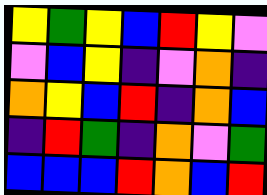[["yellow", "green", "yellow", "blue", "red", "yellow", "violet"], ["violet", "blue", "yellow", "indigo", "violet", "orange", "indigo"], ["orange", "yellow", "blue", "red", "indigo", "orange", "blue"], ["indigo", "red", "green", "indigo", "orange", "violet", "green"], ["blue", "blue", "blue", "red", "orange", "blue", "red"]]